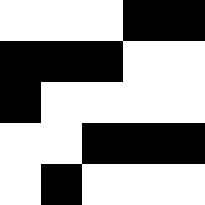[["white", "white", "white", "black", "black"], ["black", "black", "black", "white", "white"], ["black", "white", "white", "white", "white"], ["white", "white", "black", "black", "black"], ["white", "black", "white", "white", "white"]]